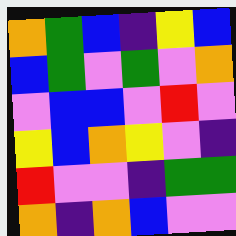[["orange", "green", "blue", "indigo", "yellow", "blue"], ["blue", "green", "violet", "green", "violet", "orange"], ["violet", "blue", "blue", "violet", "red", "violet"], ["yellow", "blue", "orange", "yellow", "violet", "indigo"], ["red", "violet", "violet", "indigo", "green", "green"], ["orange", "indigo", "orange", "blue", "violet", "violet"]]